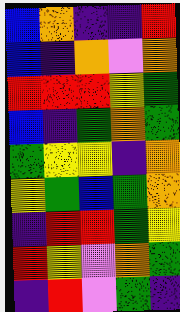[["blue", "orange", "indigo", "indigo", "red"], ["blue", "indigo", "orange", "violet", "orange"], ["red", "red", "red", "yellow", "green"], ["blue", "indigo", "green", "orange", "green"], ["green", "yellow", "yellow", "indigo", "orange"], ["yellow", "green", "blue", "green", "orange"], ["indigo", "red", "red", "green", "yellow"], ["red", "yellow", "violet", "orange", "green"], ["indigo", "red", "violet", "green", "indigo"]]